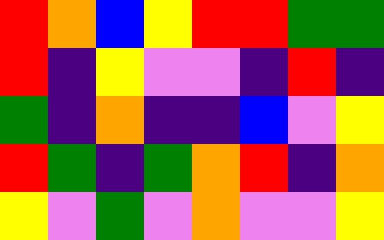[["red", "orange", "blue", "yellow", "red", "red", "green", "green"], ["red", "indigo", "yellow", "violet", "violet", "indigo", "red", "indigo"], ["green", "indigo", "orange", "indigo", "indigo", "blue", "violet", "yellow"], ["red", "green", "indigo", "green", "orange", "red", "indigo", "orange"], ["yellow", "violet", "green", "violet", "orange", "violet", "violet", "yellow"]]